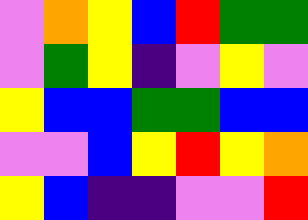[["violet", "orange", "yellow", "blue", "red", "green", "green"], ["violet", "green", "yellow", "indigo", "violet", "yellow", "violet"], ["yellow", "blue", "blue", "green", "green", "blue", "blue"], ["violet", "violet", "blue", "yellow", "red", "yellow", "orange"], ["yellow", "blue", "indigo", "indigo", "violet", "violet", "red"]]